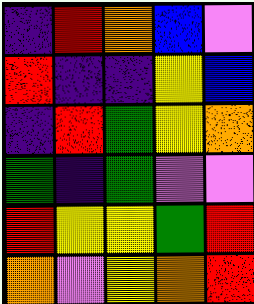[["indigo", "red", "orange", "blue", "violet"], ["red", "indigo", "indigo", "yellow", "blue"], ["indigo", "red", "green", "yellow", "orange"], ["green", "indigo", "green", "violet", "violet"], ["red", "yellow", "yellow", "green", "red"], ["orange", "violet", "yellow", "orange", "red"]]